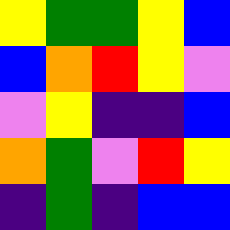[["yellow", "green", "green", "yellow", "blue"], ["blue", "orange", "red", "yellow", "violet"], ["violet", "yellow", "indigo", "indigo", "blue"], ["orange", "green", "violet", "red", "yellow"], ["indigo", "green", "indigo", "blue", "blue"]]